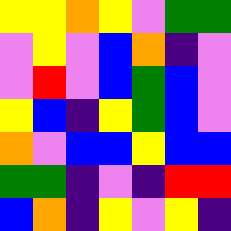[["yellow", "yellow", "orange", "yellow", "violet", "green", "green"], ["violet", "yellow", "violet", "blue", "orange", "indigo", "violet"], ["violet", "red", "violet", "blue", "green", "blue", "violet"], ["yellow", "blue", "indigo", "yellow", "green", "blue", "violet"], ["orange", "violet", "blue", "blue", "yellow", "blue", "blue"], ["green", "green", "indigo", "violet", "indigo", "red", "red"], ["blue", "orange", "indigo", "yellow", "violet", "yellow", "indigo"]]